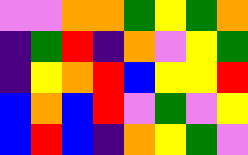[["violet", "violet", "orange", "orange", "green", "yellow", "green", "orange"], ["indigo", "green", "red", "indigo", "orange", "violet", "yellow", "green"], ["indigo", "yellow", "orange", "red", "blue", "yellow", "yellow", "red"], ["blue", "orange", "blue", "red", "violet", "green", "violet", "yellow"], ["blue", "red", "blue", "indigo", "orange", "yellow", "green", "violet"]]